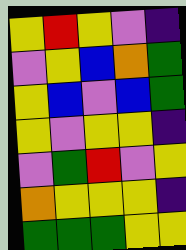[["yellow", "red", "yellow", "violet", "indigo"], ["violet", "yellow", "blue", "orange", "green"], ["yellow", "blue", "violet", "blue", "green"], ["yellow", "violet", "yellow", "yellow", "indigo"], ["violet", "green", "red", "violet", "yellow"], ["orange", "yellow", "yellow", "yellow", "indigo"], ["green", "green", "green", "yellow", "yellow"]]